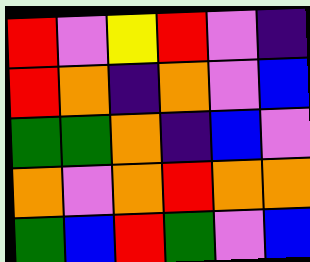[["red", "violet", "yellow", "red", "violet", "indigo"], ["red", "orange", "indigo", "orange", "violet", "blue"], ["green", "green", "orange", "indigo", "blue", "violet"], ["orange", "violet", "orange", "red", "orange", "orange"], ["green", "blue", "red", "green", "violet", "blue"]]